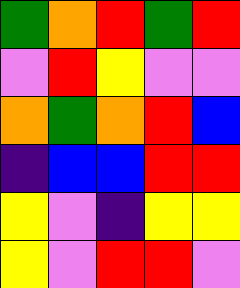[["green", "orange", "red", "green", "red"], ["violet", "red", "yellow", "violet", "violet"], ["orange", "green", "orange", "red", "blue"], ["indigo", "blue", "blue", "red", "red"], ["yellow", "violet", "indigo", "yellow", "yellow"], ["yellow", "violet", "red", "red", "violet"]]